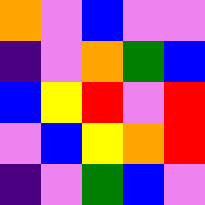[["orange", "violet", "blue", "violet", "violet"], ["indigo", "violet", "orange", "green", "blue"], ["blue", "yellow", "red", "violet", "red"], ["violet", "blue", "yellow", "orange", "red"], ["indigo", "violet", "green", "blue", "violet"]]